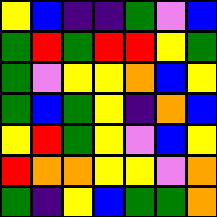[["yellow", "blue", "indigo", "indigo", "green", "violet", "blue"], ["green", "red", "green", "red", "red", "yellow", "green"], ["green", "violet", "yellow", "yellow", "orange", "blue", "yellow"], ["green", "blue", "green", "yellow", "indigo", "orange", "blue"], ["yellow", "red", "green", "yellow", "violet", "blue", "yellow"], ["red", "orange", "orange", "yellow", "yellow", "violet", "orange"], ["green", "indigo", "yellow", "blue", "green", "green", "orange"]]